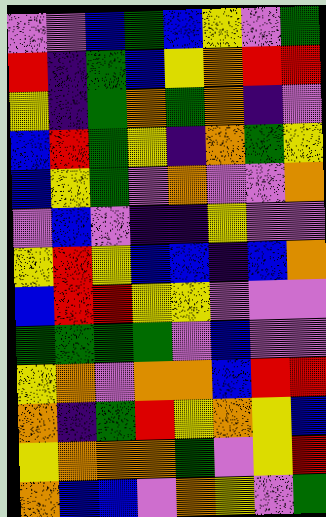[["violet", "violet", "blue", "green", "blue", "yellow", "violet", "green"], ["red", "indigo", "green", "blue", "yellow", "orange", "red", "red"], ["yellow", "indigo", "green", "orange", "green", "orange", "indigo", "violet"], ["blue", "red", "green", "yellow", "indigo", "orange", "green", "yellow"], ["blue", "yellow", "green", "violet", "orange", "violet", "violet", "orange"], ["violet", "blue", "violet", "indigo", "indigo", "yellow", "violet", "violet"], ["yellow", "red", "yellow", "blue", "blue", "indigo", "blue", "orange"], ["blue", "red", "red", "yellow", "yellow", "violet", "violet", "violet"], ["green", "green", "green", "green", "violet", "blue", "violet", "violet"], ["yellow", "orange", "violet", "orange", "orange", "blue", "red", "red"], ["orange", "indigo", "green", "red", "yellow", "orange", "yellow", "blue"], ["yellow", "orange", "orange", "orange", "green", "violet", "yellow", "red"], ["orange", "blue", "blue", "violet", "orange", "yellow", "violet", "green"]]